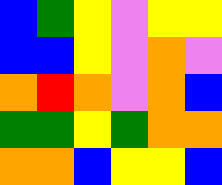[["blue", "green", "yellow", "violet", "yellow", "yellow"], ["blue", "blue", "yellow", "violet", "orange", "violet"], ["orange", "red", "orange", "violet", "orange", "blue"], ["green", "green", "yellow", "green", "orange", "orange"], ["orange", "orange", "blue", "yellow", "yellow", "blue"]]